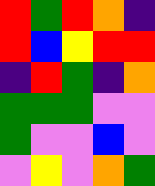[["red", "green", "red", "orange", "indigo"], ["red", "blue", "yellow", "red", "red"], ["indigo", "red", "green", "indigo", "orange"], ["green", "green", "green", "violet", "violet"], ["green", "violet", "violet", "blue", "violet"], ["violet", "yellow", "violet", "orange", "green"]]